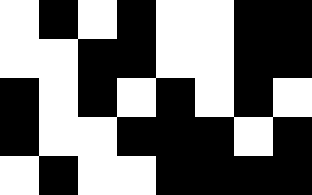[["white", "black", "white", "black", "white", "white", "black", "black"], ["white", "white", "black", "black", "white", "white", "black", "black"], ["black", "white", "black", "white", "black", "white", "black", "white"], ["black", "white", "white", "black", "black", "black", "white", "black"], ["white", "black", "white", "white", "black", "black", "black", "black"]]